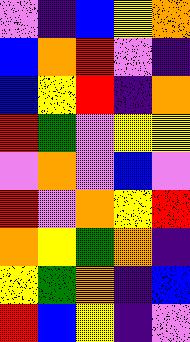[["violet", "indigo", "blue", "yellow", "orange"], ["blue", "orange", "red", "violet", "indigo"], ["blue", "yellow", "red", "indigo", "orange"], ["red", "green", "violet", "yellow", "yellow"], ["violet", "orange", "violet", "blue", "violet"], ["red", "violet", "orange", "yellow", "red"], ["orange", "yellow", "green", "orange", "indigo"], ["yellow", "green", "orange", "indigo", "blue"], ["red", "blue", "yellow", "indigo", "violet"]]